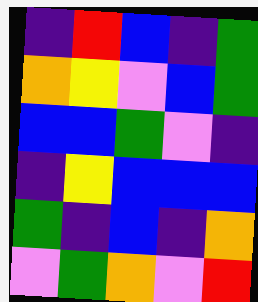[["indigo", "red", "blue", "indigo", "green"], ["orange", "yellow", "violet", "blue", "green"], ["blue", "blue", "green", "violet", "indigo"], ["indigo", "yellow", "blue", "blue", "blue"], ["green", "indigo", "blue", "indigo", "orange"], ["violet", "green", "orange", "violet", "red"]]